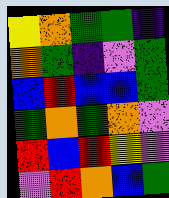[["yellow", "orange", "green", "green", "indigo"], ["orange", "green", "indigo", "violet", "green"], ["blue", "red", "blue", "blue", "green"], ["green", "orange", "green", "orange", "violet"], ["red", "blue", "red", "yellow", "violet"], ["violet", "red", "orange", "blue", "green"]]